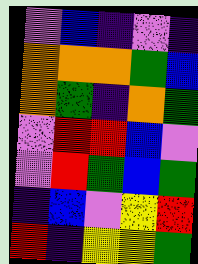[["violet", "blue", "indigo", "violet", "indigo"], ["orange", "orange", "orange", "green", "blue"], ["orange", "green", "indigo", "orange", "green"], ["violet", "red", "red", "blue", "violet"], ["violet", "red", "green", "blue", "green"], ["indigo", "blue", "violet", "yellow", "red"], ["red", "indigo", "yellow", "yellow", "green"]]